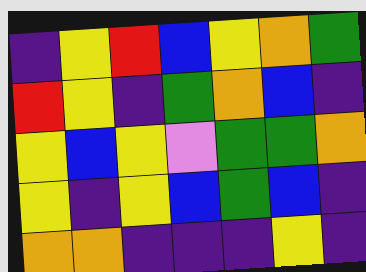[["indigo", "yellow", "red", "blue", "yellow", "orange", "green"], ["red", "yellow", "indigo", "green", "orange", "blue", "indigo"], ["yellow", "blue", "yellow", "violet", "green", "green", "orange"], ["yellow", "indigo", "yellow", "blue", "green", "blue", "indigo"], ["orange", "orange", "indigo", "indigo", "indigo", "yellow", "indigo"]]